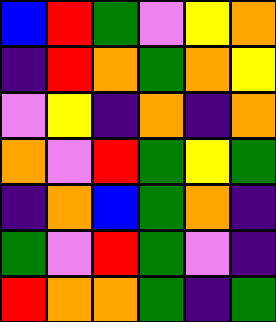[["blue", "red", "green", "violet", "yellow", "orange"], ["indigo", "red", "orange", "green", "orange", "yellow"], ["violet", "yellow", "indigo", "orange", "indigo", "orange"], ["orange", "violet", "red", "green", "yellow", "green"], ["indigo", "orange", "blue", "green", "orange", "indigo"], ["green", "violet", "red", "green", "violet", "indigo"], ["red", "orange", "orange", "green", "indigo", "green"]]